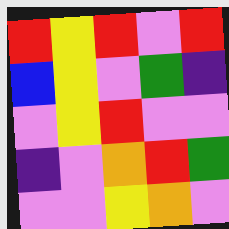[["red", "yellow", "red", "violet", "red"], ["blue", "yellow", "violet", "green", "indigo"], ["violet", "yellow", "red", "violet", "violet"], ["indigo", "violet", "orange", "red", "green"], ["violet", "violet", "yellow", "orange", "violet"]]